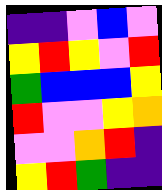[["indigo", "indigo", "violet", "blue", "violet"], ["yellow", "red", "yellow", "violet", "red"], ["green", "blue", "blue", "blue", "yellow"], ["red", "violet", "violet", "yellow", "orange"], ["violet", "violet", "orange", "red", "indigo"], ["yellow", "red", "green", "indigo", "indigo"]]